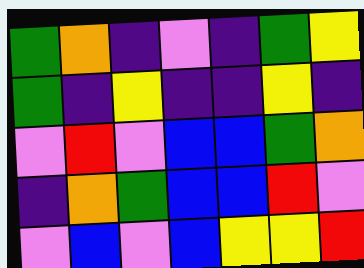[["green", "orange", "indigo", "violet", "indigo", "green", "yellow"], ["green", "indigo", "yellow", "indigo", "indigo", "yellow", "indigo"], ["violet", "red", "violet", "blue", "blue", "green", "orange"], ["indigo", "orange", "green", "blue", "blue", "red", "violet"], ["violet", "blue", "violet", "blue", "yellow", "yellow", "red"]]